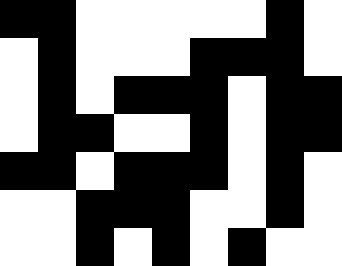[["black", "black", "white", "white", "white", "white", "white", "black", "white"], ["white", "black", "white", "white", "white", "black", "black", "black", "white"], ["white", "black", "white", "black", "black", "black", "white", "black", "black"], ["white", "black", "black", "white", "white", "black", "white", "black", "black"], ["black", "black", "white", "black", "black", "black", "white", "black", "white"], ["white", "white", "black", "black", "black", "white", "white", "black", "white"], ["white", "white", "black", "white", "black", "white", "black", "white", "white"]]